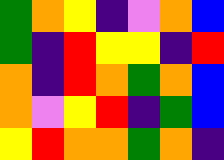[["green", "orange", "yellow", "indigo", "violet", "orange", "blue"], ["green", "indigo", "red", "yellow", "yellow", "indigo", "red"], ["orange", "indigo", "red", "orange", "green", "orange", "blue"], ["orange", "violet", "yellow", "red", "indigo", "green", "blue"], ["yellow", "red", "orange", "orange", "green", "orange", "indigo"]]